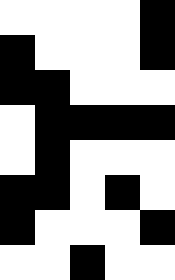[["white", "white", "white", "white", "black"], ["black", "white", "white", "white", "black"], ["black", "black", "white", "white", "white"], ["white", "black", "black", "black", "black"], ["white", "black", "white", "white", "white"], ["black", "black", "white", "black", "white"], ["black", "white", "white", "white", "black"], ["white", "white", "black", "white", "white"]]